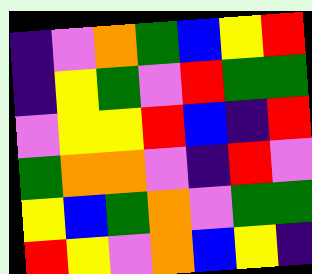[["indigo", "violet", "orange", "green", "blue", "yellow", "red"], ["indigo", "yellow", "green", "violet", "red", "green", "green"], ["violet", "yellow", "yellow", "red", "blue", "indigo", "red"], ["green", "orange", "orange", "violet", "indigo", "red", "violet"], ["yellow", "blue", "green", "orange", "violet", "green", "green"], ["red", "yellow", "violet", "orange", "blue", "yellow", "indigo"]]